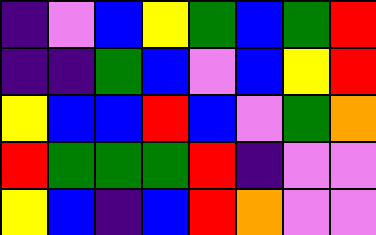[["indigo", "violet", "blue", "yellow", "green", "blue", "green", "red"], ["indigo", "indigo", "green", "blue", "violet", "blue", "yellow", "red"], ["yellow", "blue", "blue", "red", "blue", "violet", "green", "orange"], ["red", "green", "green", "green", "red", "indigo", "violet", "violet"], ["yellow", "blue", "indigo", "blue", "red", "orange", "violet", "violet"]]